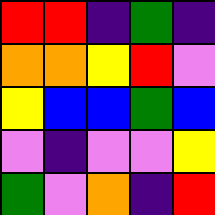[["red", "red", "indigo", "green", "indigo"], ["orange", "orange", "yellow", "red", "violet"], ["yellow", "blue", "blue", "green", "blue"], ["violet", "indigo", "violet", "violet", "yellow"], ["green", "violet", "orange", "indigo", "red"]]